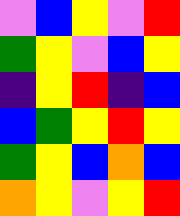[["violet", "blue", "yellow", "violet", "red"], ["green", "yellow", "violet", "blue", "yellow"], ["indigo", "yellow", "red", "indigo", "blue"], ["blue", "green", "yellow", "red", "yellow"], ["green", "yellow", "blue", "orange", "blue"], ["orange", "yellow", "violet", "yellow", "red"]]